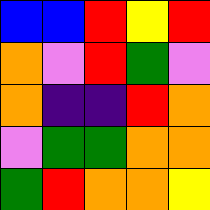[["blue", "blue", "red", "yellow", "red"], ["orange", "violet", "red", "green", "violet"], ["orange", "indigo", "indigo", "red", "orange"], ["violet", "green", "green", "orange", "orange"], ["green", "red", "orange", "orange", "yellow"]]